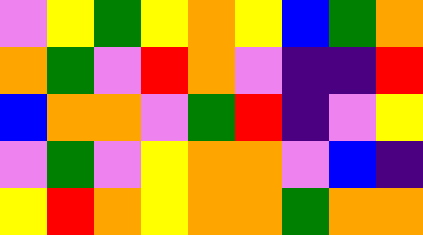[["violet", "yellow", "green", "yellow", "orange", "yellow", "blue", "green", "orange"], ["orange", "green", "violet", "red", "orange", "violet", "indigo", "indigo", "red"], ["blue", "orange", "orange", "violet", "green", "red", "indigo", "violet", "yellow"], ["violet", "green", "violet", "yellow", "orange", "orange", "violet", "blue", "indigo"], ["yellow", "red", "orange", "yellow", "orange", "orange", "green", "orange", "orange"]]